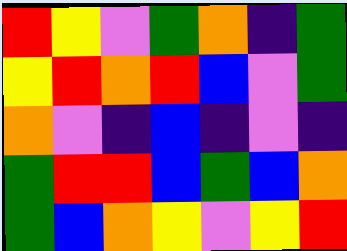[["red", "yellow", "violet", "green", "orange", "indigo", "green"], ["yellow", "red", "orange", "red", "blue", "violet", "green"], ["orange", "violet", "indigo", "blue", "indigo", "violet", "indigo"], ["green", "red", "red", "blue", "green", "blue", "orange"], ["green", "blue", "orange", "yellow", "violet", "yellow", "red"]]